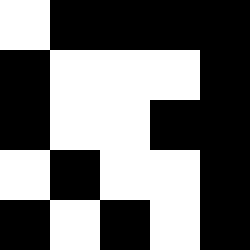[["white", "black", "black", "black", "black"], ["black", "white", "white", "white", "black"], ["black", "white", "white", "black", "black"], ["white", "black", "white", "white", "black"], ["black", "white", "black", "white", "black"]]